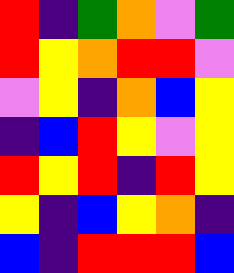[["red", "indigo", "green", "orange", "violet", "green"], ["red", "yellow", "orange", "red", "red", "violet"], ["violet", "yellow", "indigo", "orange", "blue", "yellow"], ["indigo", "blue", "red", "yellow", "violet", "yellow"], ["red", "yellow", "red", "indigo", "red", "yellow"], ["yellow", "indigo", "blue", "yellow", "orange", "indigo"], ["blue", "indigo", "red", "red", "red", "blue"]]